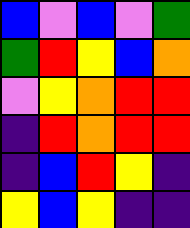[["blue", "violet", "blue", "violet", "green"], ["green", "red", "yellow", "blue", "orange"], ["violet", "yellow", "orange", "red", "red"], ["indigo", "red", "orange", "red", "red"], ["indigo", "blue", "red", "yellow", "indigo"], ["yellow", "blue", "yellow", "indigo", "indigo"]]